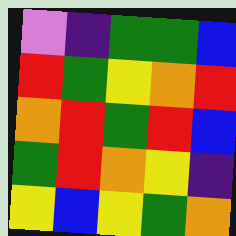[["violet", "indigo", "green", "green", "blue"], ["red", "green", "yellow", "orange", "red"], ["orange", "red", "green", "red", "blue"], ["green", "red", "orange", "yellow", "indigo"], ["yellow", "blue", "yellow", "green", "orange"]]